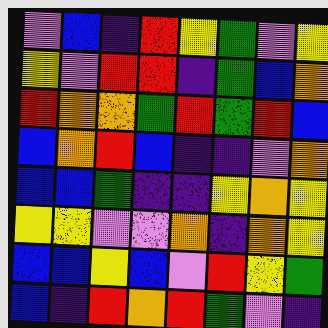[["violet", "blue", "indigo", "red", "yellow", "green", "violet", "yellow"], ["yellow", "violet", "red", "red", "indigo", "green", "blue", "orange"], ["red", "orange", "orange", "green", "red", "green", "red", "blue"], ["blue", "orange", "red", "blue", "indigo", "indigo", "violet", "orange"], ["blue", "blue", "green", "indigo", "indigo", "yellow", "orange", "yellow"], ["yellow", "yellow", "violet", "violet", "orange", "indigo", "orange", "yellow"], ["blue", "blue", "yellow", "blue", "violet", "red", "yellow", "green"], ["blue", "indigo", "red", "orange", "red", "green", "violet", "indigo"]]